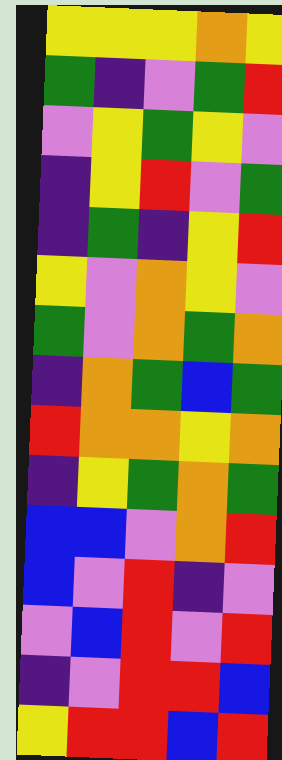[["yellow", "yellow", "yellow", "orange", "yellow"], ["green", "indigo", "violet", "green", "red"], ["violet", "yellow", "green", "yellow", "violet"], ["indigo", "yellow", "red", "violet", "green"], ["indigo", "green", "indigo", "yellow", "red"], ["yellow", "violet", "orange", "yellow", "violet"], ["green", "violet", "orange", "green", "orange"], ["indigo", "orange", "green", "blue", "green"], ["red", "orange", "orange", "yellow", "orange"], ["indigo", "yellow", "green", "orange", "green"], ["blue", "blue", "violet", "orange", "red"], ["blue", "violet", "red", "indigo", "violet"], ["violet", "blue", "red", "violet", "red"], ["indigo", "violet", "red", "red", "blue"], ["yellow", "red", "red", "blue", "red"]]